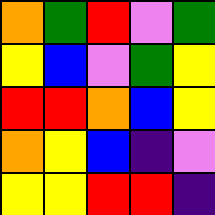[["orange", "green", "red", "violet", "green"], ["yellow", "blue", "violet", "green", "yellow"], ["red", "red", "orange", "blue", "yellow"], ["orange", "yellow", "blue", "indigo", "violet"], ["yellow", "yellow", "red", "red", "indigo"]]